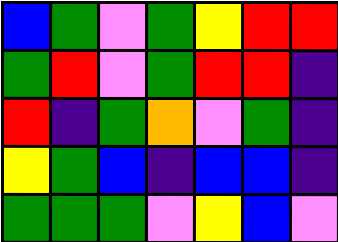[["blue", "green", "violet", "green", "yellow", "red", "red"], ["green", "red", "violet", "green", "red", "red", "indigo"], ["red", "indigo", "green", "orange", "violet", "green", "indigo"], ["yellow", "green", "blue", "indigo", "blue", "blue", "indigo"], ["green", "green", "green", "violet", "yellow", "blue", "violet"]]